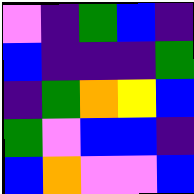[["violet", "indigo", "green", "blue", "indigo"], ["blue", "indigo", "indigo", "indigo", "green"], ["indigo", "green", "orange", "yellow", "blue"], ["green", "violet", "blue", "blue", "indigo"], ["blue", "orange", "violet", "violet", "blue"]]